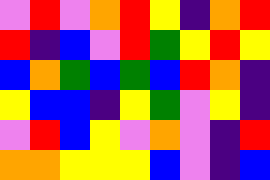[["violet", "red", "violet", "orange", "red", "yellow", "indigo", "orange", "red"], ["red", "indigo", "blue", "violet", "red", "green", "yellow", "red", "yellow"], ["blue", "orange", "green", "blue", "green", "blue", "red", "orange", "indigo"], ["yellow", "blue", "blue", "indigo", "yellow", "green", "violet", "yellow", "indigo"], ["violet", "red", "blue", "yellow", "violet", "orange", "violet", "indigo", "red"], ["orange", "orange", "yellow", "yellow", "yellow", "blue", "violet", "indigo", "blue"]]